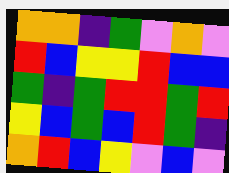[["orange", "orange", "indigo", "green", "violet", "orange", "violet"], ["red", "blue", "yellow", "yellow", "red", "blue", "blue"], ["green", "indigo", "green", "red", "red", "green", "red"], ["yellow", "blue", "green", "blue", "red", "green", "indigo"], ["orange", "red", "blue", "yellow", "violet", "blue", "violet"]]